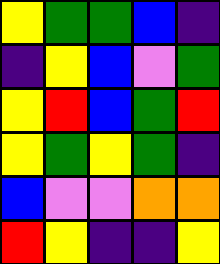[["yellow", "green", "green", "blue", "indigo"], ["indigo", "yellow", "blue", "violet", "green"], ["yellow", "red", "blue", "green", "red"], ["yellow", "green", "yellow", "green", "indigo"], ["blue", "violet", "violet", "orange", "orange"], ["red", "yellow", "indigo", "indigo", "yellow"]]